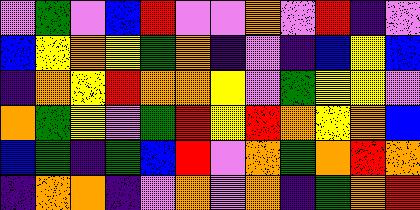[["violet", "green", "violet", "blue", "red", "violet", "violet", "orange", "violet", "red", "indigo", "violet"], ["blue", "yellow", "orange", "yellow", "green", "orange", "indigo", "violet", "indigo", "blue", "yellow", "blue"], ["indigo", "orange", "yellow", "red", "orange", "orange", "yellow", "violet", "green", "yellow", "yellow", "violet"], ["orange", "green", "yellow", "violet", "green", "red", "yellow", "red", "orange", "yellow", "orange", "blue"], ["blue", "green", "indigo", "green", "blue", "red", "violet", "orange", "green", "orange", "red", "orange"], ["indigo", "orange", "orange", "indigo", "violet", "orange", "violet", "orange", "indigo", "green", "orange", "red"]]